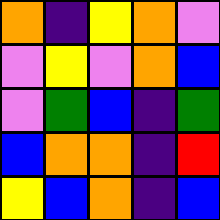[["orange", "indigo", "yellow", "orange", "violet"], ["violet", "yellow", "violet", "orange", "blue"], ["violet", "green", "blue", "indigo", "green"], ["blue", "orange", "orange", "indigo", "red"], ["yellow", "blue", "orange", "indigo", "blue"]]